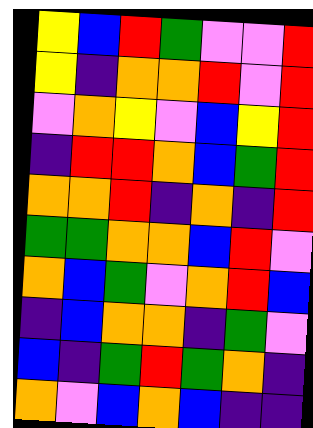[["yellow", "blue", "red", "green", "violet", "violet", "red"], ["yellow", "indigo", "orange", "orange", "red", "violet", "red"], ["violet", "orange", "yellow", "violet", "blue", "yellow", "red"], ["indigo", "red", "red", "orange", "blue", "green", "red"], ["orange", "orange", "red", "indigo", "orange", "indigo", "red"], ["green", "green", "orange", "orange", "blue", "red", "violet"], ["orange", "blue", "green", "violet", "orange", "red", "blue"], ["indigo", "blue", "orange", "orange", "indigo", "green", "violet"], ["blue", "indigo", "green", "red", "green", "orange", "indigo"], ["orange", "violet", "blue", "orange", "blue", "indigo", "indigo"]]